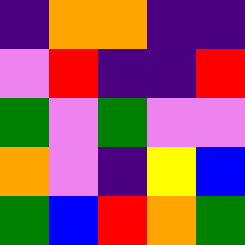[["indigo", "orange", "orange", "indigo", "indigo"], ["violet", "red", "indigo", "indigo", "red"], ["green", "violet", "green", "violet", "violet"], ["orange", "violet", "indigo", "yellow", "blue"], ["green", "blue", "red", "orange", "green"]]